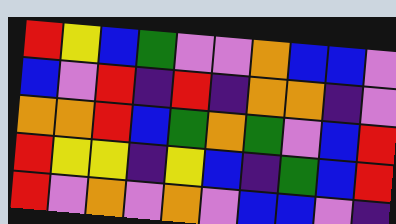[["red", "yellow", "blue", "green", "violet", "violet", "orange", "blue", "blue", "violet"], ["blue", "violet", "red", "indigo", "red", "indigo", "orange", "orange", "indigo", "violet"], ["orange", "orange", "red", "blue", "green", "orange", "green", "violet", "blue", "red"], ["red", "yellow", "yellow", "indigo", "yellow", "blue", "indigo", "green", "blue", "red"], ["red", "violet", "orange", "violet", "orange", "violet", "blue", "blue", "violet", "indigo"]]